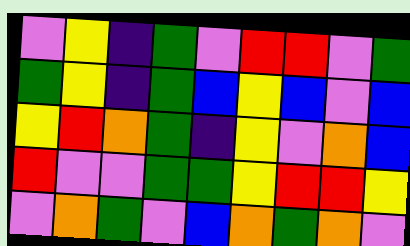[["violet", "yellow", "indigo", "green", "violet", "red", "red", "violet", "green"], ["green", "yellow", "indigo", "green", "blue", "yellow", "blue", "violet", "blue"], ["yellow", "red", "orange", "green", "indigo", "yellow", "violet", "orange", "blue"], ["red", "violet", "violet", "green", "green", "yellow", "red", "red", "yellow"], ["violet", "orange", "green", "violet", "blue", "orange", "green", "orange", "violet"]]